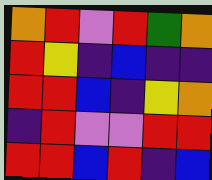[["orange", "red", "violet", "red", "green", "orange"], ["red", "yellow", "indigo", "blue", "indigo", "indigo"], ["red", "red", "blue", "indigo", "yellow", "orange"], ["indigo", "red", "violet", "violet", "red", "red"], ["red", "red", "blue", "red", "indigo", "blue"]]